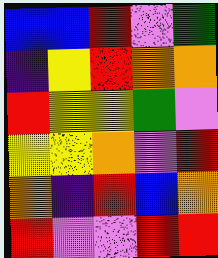[["blue", "blue", "red", "violet", "green"], ["indigo", "yellow", "red", "orange", "orange"], ["red", "yellow", "yellow", "green", "violet"], ["yellow", "yellow", "orange", "violet", "red"], ["orange", "indigo", "red", "blue", "orange"], ["red", "violet", "violet", "red", "red"]]